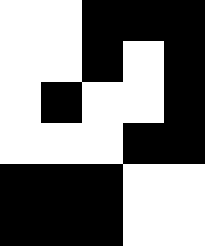[["white", "white", "black", "black", "black"], ["white", "white", "black", "white", "black"], ["white", "black", "white", "white", "black"], ["white", "white", "white", "black", "black"], ["black", "black", "black", "white", "white"], ["black", "black", "black", "white", "white"]]